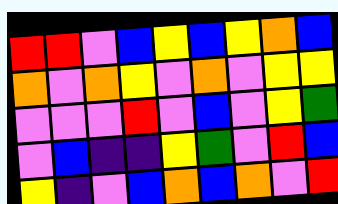[["red", "red", "violet", "blue", "yellow", "blue", "yellow", "orange", "blue"], ["orange", "violet", "orange", "yellow", "violet", "orange", "violet", "yellow", "yellow"], ["violet", "violet", "violet", "red", "violet", "blue", "violet", "yellow", "green"], ["violet", "blue", "indigo", "indigo", "yellow", "green", "violet", "red", "blue"], ["yellow", "indigo", "violet", "blue", "orange", "blue", "orange", "violet", "red"]]